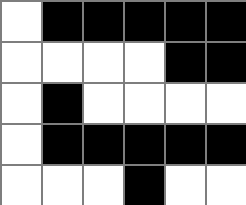[["white", "black", "black", "black", "black", "black"], ["white", "white", "white", "white", "black", "black"], ["white", "black", "white", "white", "white", "white"], ["white", "black", "black", "black", "black", "black"], ["white", "white", "white", "black", "white", "white"]]